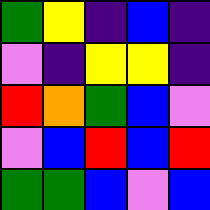[["green", "yellow", "indigo", "blue", "indigo"], ["violet", "indigo", "yellow", "yellow", "indigo"], ["red", "orange", "green", "blue", "violet"], ["violet", "blue", "red", "blue", "red"], ["green", "green", "blue", "violet", "blue"]]